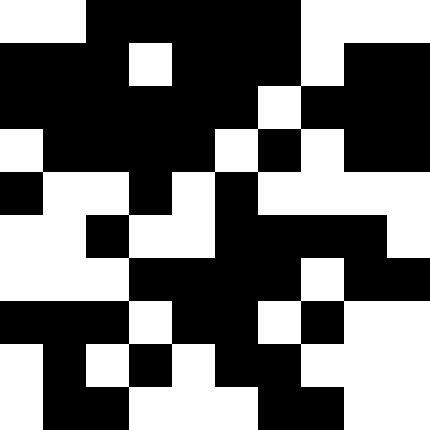[["white", "white", "black", "black", "black", "black", "black", "white", "white", "white"], ["black", "black", "black", "white", "black", "black", "black", "white", "black", "black"], ["black", "black", "black", "black", "black", "black", "white", "black", "black", "black"], ["white", "black", "black", "black", "black", "white", "black", "white", "black", "black"], ["black", "white", "white", "black", "white", "black", "white", "white", "white", "white"], ["white", "white", "black", "white", "white", "black", "black", "black", "black", "white"], ["white", "white", "white", "black", "black", "black", "black", "white", "black", "black"], ["black", "black", "black", "white", "black", "black", "white", "black", "white", "white"], ["white", "black", "white", "black", "white", "black", "black", "white", "white", "white"], ["white", "black", "black", "white", "white", "white", "black", "black", "white", "white"]]